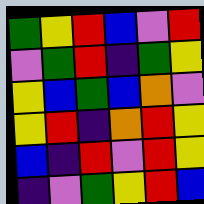[["green", "yellow", "red", "blue", "violet", "red"], ["violet", "green", "red", "indigo", "green", "yellow"], ["yellow", "blue", "green", "blue", "orange", "violet"], ["yellow", "red", "indigo", "orange", "red", "yellow"], ["blue", "indigo", "red", "violet", "red", "yellow"], ["indigo", "violet", "green", "yellow", "red", "blue"]]